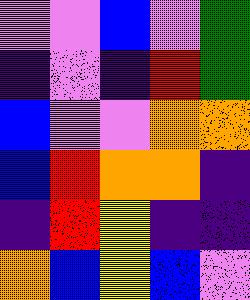[["violet", "violet", "blue", "violet", "green"], ["indigo", "violet", "indigo", "red", "green"], ["blue", "violet", "violet", "orange", "orange"], ["blue", "red", "orange", "orange", "indigo"], ["indigo", "red", "yellow", "indigo", "indigo"], ["orange", "blue", "yellow", "blue", "violet"]]